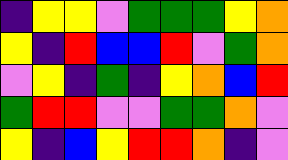[["indigo", "yellow", "yellow", "violet", "green", "green", "green", "yellow", "orange"], ["yellow", "indigo", "red", "blue", "blue", "red", "violet", "green", "orange"], ["violet", "yellow", "indigo", "green", "indigo", "yellow", "orange", "blue", "red"], ["green", "red", "red", "violet", "violet", "green", "green", "orange", "violet"], ["yellow", "indigo", "blue", "yellow", "red", "red", "orange", "indigo", "violet"]]